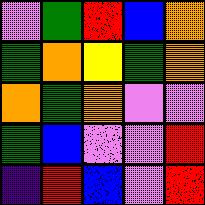[["violet", "green", "red", "blue", "orange"], ["green", "orange", "yellow", "green", "orange"], ["orange", "green", "orange", "violet", "violet"], ["green", "blue", "violet", "violet", "red"], ["indigo", "red", "blue", "violet", "red"]]